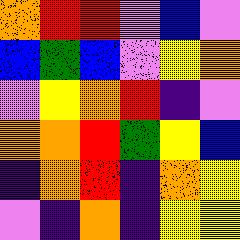[["orange", "red", "red", "violet", "blue", "violet"], ["blue", "green", "blue", "violet", "yellow", "orange"], ["violet", "yellow", "orange", "red", "indigo", "violet"], ["orange", "orange", "red", "green", "yellow", "blue"], ["indigo", "orange", "red", "indigo", "orange", "yellow"], ["violet", "indigo", "orange", "indigo", "yellow", "yellow"]]